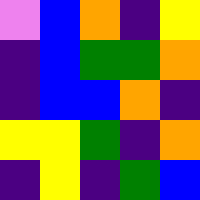[["violet", "blue", "orange", "indigo", "yellow"], ["indigo", "blue", "green", "green", "orange"], ["indigo", "blue", "blue", "orange", "indigo"], ["yellow", "yellow", "green", "indigo", "orange"], ["indigo", "yellow", "indigo", "green", "blue"]]